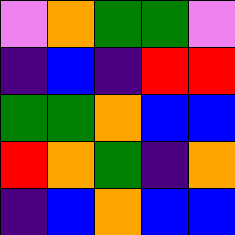[["violet", "orange", "green", "green", "violet"], ["indigo", "blue", "indigo", "red", "red"], ["green", "green", "orange", "blue", "blue"], ["red", "orange", "green", "indigo", "orange"], ["indigo", "blue", "orange", "blue", "blue"]]